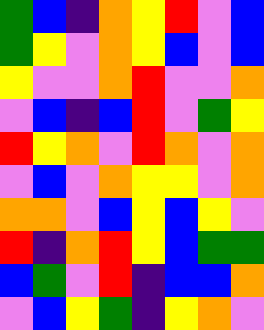[["green", "blue", "indigo", "orange", "yellow", "red", "violet", "blue"], ["green", "yellow", "violet", "orange", "yellow", "blue", "violet", "blue"], ["yellow", "violet", "violet", "orange", "red", "violet", "violet", "orange"], ["violet", "blue", "indigo", "blue", "red", "violet", "green", "yellow"], ["red", "yellow", "orange", "violet", "red", "orange", "violet", "orange"], ["violet", "blue", "violet", "orange", "yellow", "yellow", "violet", "orange"], ["orange", "orange", "violet", "blue", "yellow", "blue", "yellow", "violet"], ["red", "indigo", "orange", "red", "yellow", "blue", "green", "green"], ["blue", "green", "violet", "red", "indigo", "blue", "blue", "orange"], ["violet", "blue", "yellow", "green", "indigo", "yellow", "orange", "violet"]]